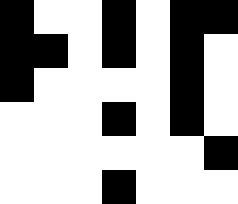[["black", "white", "white", "black", "white", "black", "black"], ["black", "black", "white", "black", "white", "black", "white"], ["black", "white", "white", "white", "white", "black", "white"], ["white", "white", "white", "black", "white", "black", "white"], ["white", "white", "white", "white", "white", "white", "black"], ["white", "white", "white", "black", "white", "white", "white"]]